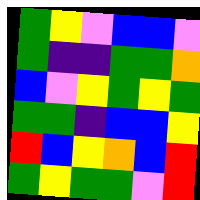[["green", "yellow", "violet", "blue", "blue", "violet"], ["green", "indigo", "indigo", "green", "green", "orange"], ["blue", "violet", "yellow", "green", "yellow", "green"], ["green", "green", "indigo", "blue", "blue", "yellow"], ["red", "blue", "yellow", "orange", "blue", "red"], ["green", "yellow", "green", "green", "violet", "red"]]